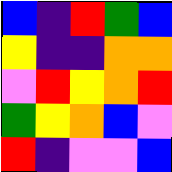[["blue", "indigo", "red", "green", "blue"], ["yellow", "indigo", "indigo", "orange", "orange"], ["violet", "red", "yellow", "orange", "red"], ["green", "yellow", "orange", "blue", "violet"], ["red", "indigo", "violet", "violet", "blue"]]